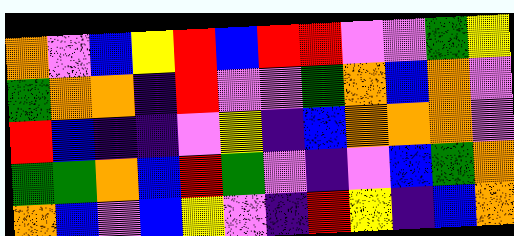[["orange", "violet", "blue", "yellow", "red", "blue", "red", "red", "violet", "violet", "green", "yellow"], ["green", "orange", "orange", "indigo", "red", "violet", "violet", "green", "orange", "blue", "orange", "violet"], ["red", "blue", "indigo", "indigo", "violet", "yellow", "indigo", "blue", "orange", "orange", "orange", "violet"], ["green", "green", "orange", "blue", "red", "green", "violet", "indigo", "violet", "blue", "green", "orange"], ["orange", "blue", "violet", "blue", "yellow", "violet", "indigo", "red", "yellow", "indigo", "blue", "orange"]]